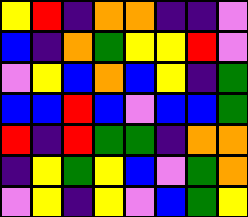[["yellow", "red", "indigo", "orange", "orange", "indigo", "indigo", "violet"], ["blue", "indigo", "orange", "green", "yellow", "yellow", "red", "violet"], ["violet", "yellow", "blue", "orange", "blue", "yellow", "indigo", "green"], ["blue", "blue", "red", "blue", "violet", "blue", "blue", "green"], ["red", "indigo", "red", "green", "green", "indigo", "orange", "orange"], ["indigo", "yellow", "green", "yellow", "blue", "violet", "green", "orange"], ["violet", "yellow", "indigo", "yellow", "violet", "blue", "green", "yellow"]]